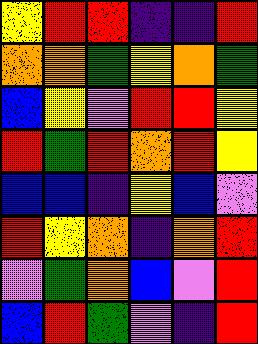[["yellow", "red", "red", "indigo", "indigo", "red"], ["orange", "orange", "green", "yellow", "orange", "green"], ["blue", "yellow", "violet", "red", "red", "yellow"], ["red", "green", "red", "orange", "red", "yellow"], ["blue", "blue", "indigo", "yellow", "blue", "violet"], ["red", "yellow", "orange", "indigo", "orange", "red"], ["violet", "green", "orange", "blue", "violet", "red"], ["blue", "red", "green", "violet", "indigo", "red"]]